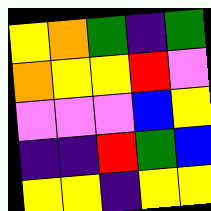[["yellow", "orange", "green", "indigo", "green"], ["orange", "yellow", "yellow", "red", "violet"], ["violet", "violet", "violet", "blue", "yellow"], ["indigo", "indigo", "red", "green", "blue"], ["yellow", "yellow", "indigo", "yellow", "yellow"]]